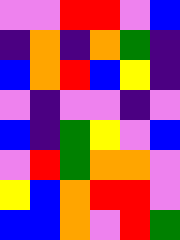[["violet", "violet", "red", "red", "violet", "blue"], ["indigo", "orange", "indigo", "orange", "green", "indigo"], ["blue", "orange", "red", "blue", "yellow", "indigo"], ["violet", "indigo", "violet", "violet", "indigo", "violet"], ["blue", "indigo", "green", "yellow", "violet", "blue"], ["violet", "red", "green", "orange", "orange", "violet"], ["yellow", "blue", "orange", "red", "red", "violet"], ["blue", "blue", "orange", "violet", "red", "green"]]